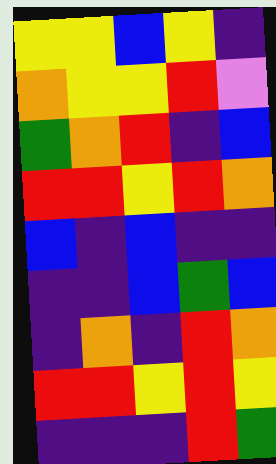[["yellow", "yellow", "blue", "yellow", "indigo"], ["orange", "yellow", "yellow", "red", "violet"], ["green", "orange", "red", "indigo", "blue"], ["red", "red", "yellow", "red", "orange"], ["blue", "indigo", "blue", "indigo", "indigo"], ["indigo", "indigo", "blue", "green", "blue"], ["indigo", "orange", "indigo", "red", "orange"], ["red", "red", "yellow", "red", "yellow"], ["indigo", "indigo", "indigo", "red", "green"]]